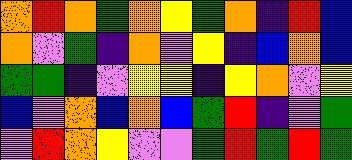[["orange", "red", "orange", "green", "orange", "yellow", "green", "orange", "indigo", "red", "blue"], ["orange", "violet", "green", "indigo", "orange", "violet", "yellow", "indigo", "blue", "orange", "blue"], ["green", "green", "indigo", "violet", "yellow", "yellow", "indigo", "yellow", "orange", "violet", "yellow"], ["blue", "violet", "orange", "blue", "orange", "blue", "green", "red", "indigo", "violet", "green"], ["violet", "red", "orange", "yellow", "violet", "violet", "green", "red", "green", "red", "green"]]